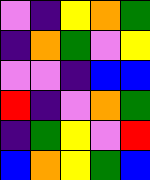[["violet", "indigo", "yellow", "orange", "green"], ["indigo", "orange", "green", "violet", "yellow"], ["violet", "violet", "indigo", "blue", "blue"], ["red", "indigo", "violet", "orange", "green"], ["indigo", "green", "yellow", "violet", "red"], ["blue", "orange", "yellow", "green", "blue"]]